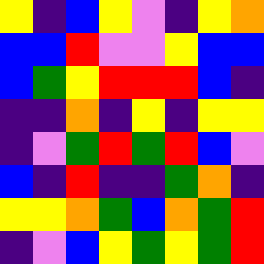[["yellow", "indigo", "blue", "yellow", "violet", "indigo", "yellow", "orange"], ["blue", "blue", "red", "violet", "violet", "yellow", "blue", "blue"], ["blue", "green", "yellow", "red", "red", "red", "blue", "indigo"], ["indigo", "indigo", "orange", "indigo", "yellow", "indigo", "yellow", "yellow"], ["indigo", "violet", "green", "red", "green", "red", "blue", "violet"], ["blue", "indigo", "red", "indigo", "indigo", "green", "orange", "indigo"], ["yellow", "yellow", "orange", "green", "blue", "orange", "green", "red"], ["indigo", "violet", "blue", "yellow", "green", "yellow", "green", "red"]]